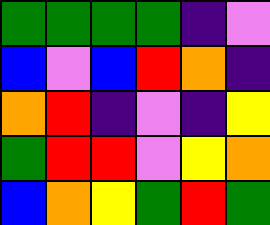[["green", "green", "green", "green", "indigo", "violet"], ["blue", "violet", "blue", "red", "orange", "indigo"], ["orange", "red", "indigo", "violet", "indigo", "yellow"], ["green", "red", "red", "violet", "yellow", "orange"], ["blue", "orange", "yellow", "green", "red", "green"]]